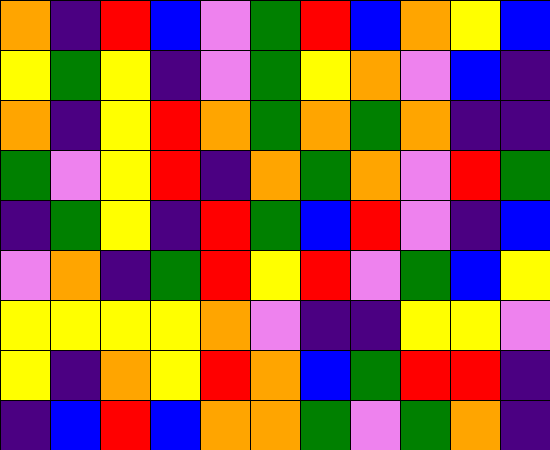[["orange", "indigo", "red", "blue", "violet", "green", "red", "blue", "orange", "yellow", "blue"], ["yellow", "green", "yellow", "indigo", "violet", "green", "yellow", "orange", "violet", "blue", "indigo"], ["orange", "indigo", "yellow", "red", "orange", "green", "orange", "green", "orange", "indigo", "indigo"], ["green", "violet", "yellow", "red", "indigo", "orange", "green", "orange", "violet", "red", "green"], ["indigo", "green", "yellow", "indigo", "red", "green", "blue", "red", "violet", "indigo", "blue"], ["violet", "orange", "indigo", "green", "red", "yellow", "red", "violet", "green", "blue", "yellow"], ["yellow", "yellow", "yellow", "yellow", "orange", "violet", "indigo", "indigo", "yellow", "yellow", "violet"], ["yellow", "indigo", "orange", "yellow", "red", "orange", "blue", "green", "red", "red", "indigo"], ["indigo", "blue", "red", "blue", "orange", "orange", "green", "violet", "green", "orange", "indigo"]]